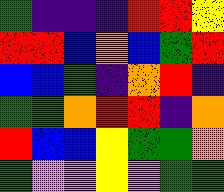[["green", "indigo", "indigo", "indigo", "red", "red", "yellow"], ["red", "red", "blue", "orange", "blue", "green", "red"], ["blue", "blue", "green", "indigo", "orange", "red", "indigo"], ["green", "green", "orange", "red", "red", "indigo", "orange"], ["red", "blue", "blue", "yellow", "green", "green", "orange"], ["green", "violet", "violet", "yellow", "violet", "green", "green"]]